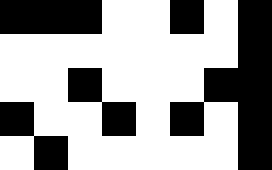[["black", "black", "black", "white", "white", "black", "white", "black"], ["white", "white", "white", "white", "white", "white", "white", "black"], ["white", "white", "black", "white", "white", "white", "black", "black"], ["black", "white", "white", "black", "white", "black", "white", "black"], ["white", "black", "white", "white", "white", "white", "white", "black"]]